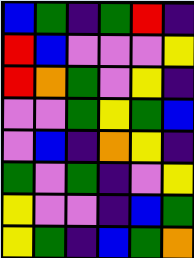[["blue", "green", "indigo", "green", "red", "indigo"], ["red", "blue", "violet", "violet", "violet", "yellow"], ["red", "orange", "green", "violet", "yellow", "indigo"], ["violet", "violet", "green", "yellow", "green", "blue"], ["violet", "blue", "indigo", "orange", "yellow", "indigo"], ["green", "violet", "green", "indigo", "violet", "yellow"], ["yellow", "violet", "violet", "indigo", "blue", "green"], ["yellow", "green", "indigo", "blue", "green", "orange"]]